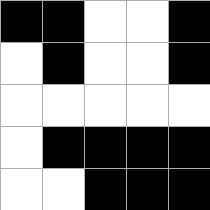[["black", "black", "white", "white", "black"], ["white", "black", "white", "white", "black"], ["white", "white", "white", "white", "white"], ["white", "black", "black", "black", "black"], ["white", "white", "black", "black", "black"]]